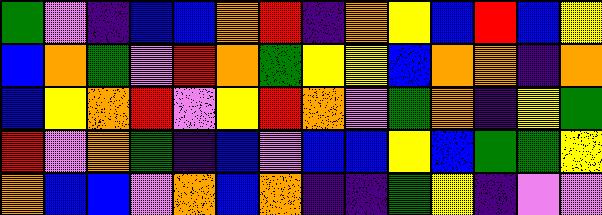[["green", "violet", "indigo", "blue", "blue", "orange", "red", "indigo", "orange", "yellow", "blue", "red", "blue", "yellow"], ["blue", "orange", "green", "violet", "red", "orange", "green", "yellow", "yellow", "blue", "orange", "orange", "indigo", "orange"], ["blue", "yellow", "orange", "red", "violet", "yellow", "red", "orange", "violet", "green", "orange", "indigo", "yellow", "green"], ["red", "violet", "orange", "green", "indigo", "blue", "violet", "blue", "blue", "yellow", "blue", "green", "green", "yellow"], ["orange", "blue", "blue", "violet", "orange", "blue", "orange", "indigo", "indigo", "green", "yellow", "indigo", "violet", "violet"]]